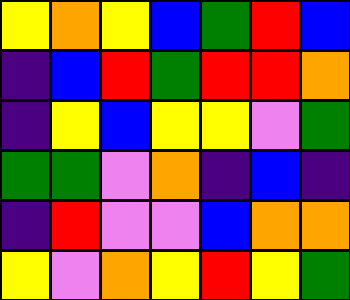[["yellow", "orange", "yellow", "blue", "green", "red", "blue"], ["indigo", "blue", "red", "green", "red", "red", "orange"], ["indigo", "yellow", "blue", "yellow", "yellow", "violet", "green"], ["green", "green", "violet", "orange", "indigo", "blue", "indigo"], ["indigo", "red", "violet", "violet", "blue", "orange", "orange"], ["yellow", "violet", "orange", "yellow", "red", "yellow", "green"]]